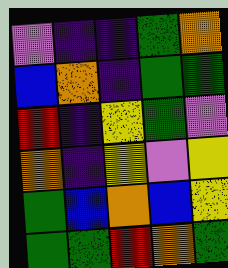[["violet", "indigo", "indigo", "green", "orange"], ["blue", "orange", "indigo", "green", "green"], ["red", "indigo", "yellow", "green", "violet"], ["orange", "indigo", "yellow", "violet", "yellow"], ["green", "blue", "orange", "blue", "yellow"], ["green", "green", "red", "orange", "green"]]